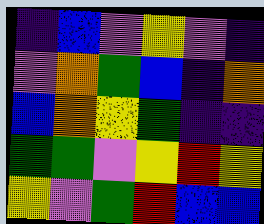[["indigo", "blue", "violet", "yellow", "violet", "indigo"], ["violet", "orange", "green", "blue", "indigo", "orange"], ["blue", "orange", "yellow", "green", "indigo", "indigo"], ["green", "green", "violet", "yellow", "red", "yellow"], ["yellow", "violet", "green", "red", "blue", "blue"]]